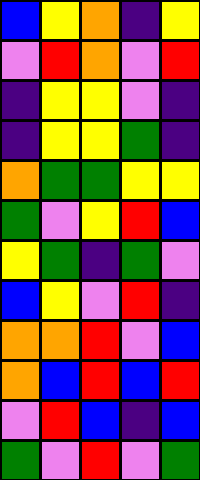[["blue", "yellow", "orange", "indigo", "yellow"], ["violet", "red", "orange", "violet", "red"], ["indigo", "yellow", "yellow", "violet", "indigo"], ["indigo", "yellow", "yellow", "green", "indigo"], ["orange", "green", "green", "yellow", "yellow"], ["green", "violet", "yellow", "red", "blue"], ["yellow", "green", "indigo", "green", "violet"], ["blue", "yellow", "violet", "red", "indigo"], ["orange", "orange", "red", "violet", "blue"], ["orange", "blue", "red", "blue", "red"], ["violet", "red", "blue", "indigo", "blue"], ["green", "violet", "red", "violet", "green"]]